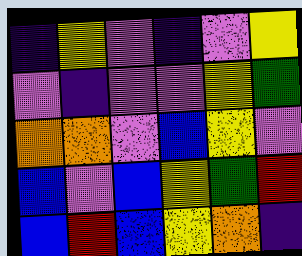[["indigo", "yellow", "violet", "indigo", "violet", "yellow"], ["violet", "indigo", "violet", "violet", "yellow", "green"], ["orange", "orange", "violet", "blue", "yellow", "violet"], ["blue", "violet", "blue", "yellow", "green", "red"], ["blue", "red", "blue", "yellow", "orange", "indigo"]]